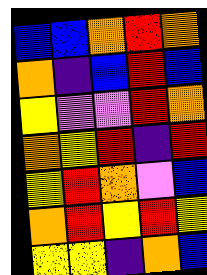[["blue", "blue", "orange", "red", "orange"], ["orange", "indigo", "blue", "red", "blue"], ["yellow", "violet", "violet", "red", "orange"], ["orange", "yellow", "red", "indigo", "red"], ["yellow", "red", "orange", "violet", "blue"], ["orange", "red", "yellow", "red", "yellow"], ["yellow", "yellow", "indigo", "orange", "blue"]]